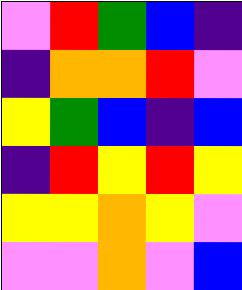[["violet", "red", "green", "blue", "indigo"], ["indigo", "orange", "orange", "red", "violet"], ["yellow", "green", "blue", "indigo", "blue"], ["indigo", "red", "yellow", "red", "yellow"], ["yellow", "yellow", "orange", "yellow", "violet"], ["violet", "violet", "orange", "violet", "blue"]]